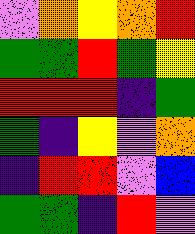[["violet", "orange", "yellow", "orange", "red"], ["green", "green", "red", "green", "yellow"], ["red", "red", "red", "indigo", "green"], ["green", "indigo", "yellow", "violet", "orange"], ["indigo", "red", "red", "violet", "blue"], ["green", "green", "indigo", "red", "violet"]]